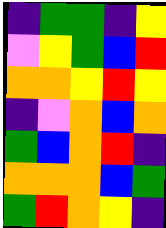[["indigo", "green", "green", "indigo", "yellow"], ["violet", "yellow", "green", "blue", "red"], ["orange", "orange", "yellow", "red", "yellow"], ["indigo", "violet", "orange", "blue", "orange"], ["green", "blue", "orange", "red", "indigo"], ["orange", "orange", "orange", "blue", "green"], ["green", "red", "orange", "yellow", "indigo"]]